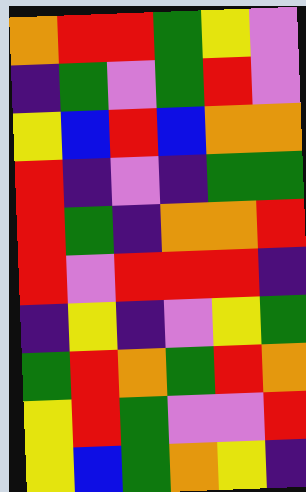[["orange", "red", "red", "green", "yellow", "violet"], ["indigo", "green", "violet", "green", "red", "violet"], ["yellow", "blue", "red", "blue", "orange", "orange"], ["red", "indigo", "violet", "indigo", "green", "green"], ["red", "green", "indigo", "orange", "orange", "red"], ["red", "violet", "red", "red", "red", "indigo"], ["indigo", "yellow", "indigo", "violet", "yellow", "green"], ["green", "red", "orange", "green", "red", "orange"], ["yellow", "red", "green", "violet", "violet", "red"], ["yellow", "blue", "green", "orange", "yellow", "indigo"]]